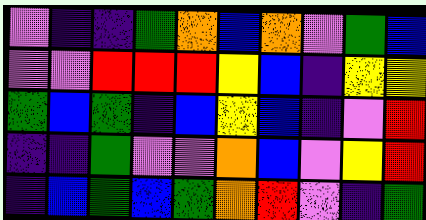[["violet", "indigo", "indigo", "green", "orange", "blue", "orange", "violet", "green", "blue"], ["violet", "violet", "red", "red", "red", "yellow", "blue", "indigo", "yellow", "yellow"], ["green", "blue", "green", "indigo", "blue", "yellow", "blue", "indigo", "violet", "red"], ["indigo", "indigo", "green", "violet", "violet", "orange", "blue", "violet", "yellow", "red"], ["indigo", "blue", "green", "blue", "green", "orange", "red", "violet", "indigo", "green"]]